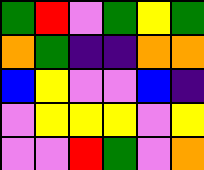[["green", "red", "violet", "green", "yellow", "green"], ["orange", "green", "indigo", "indigo", "orange", "orange"], ["blue", "yellow", "violet", "violet", "blue", "indigo"], ["violet", "yellow", "yellow", "yellow", "violet", "yellow"], ["violet", "violet", "red", "green", "violet", "orange"]]